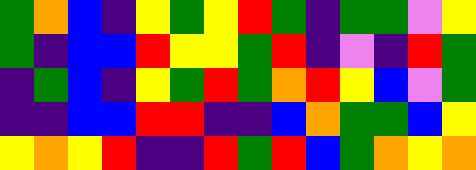[["green", "orange", "blue", "indigo", "yellow", "green", "yellow", "red", "green", "indigo", "green", "green", "violet", "yellow"], ["green", "indigo", "blue", "blue", "red", "yellow", "yellow", "green", "red", "indigo", "violet", "indigo", "red", "green"], ["indigo", "green", "blue", "indigo", "yellow", "green", "red", "green", "orange", "red", "yellow", "blue", "violet", "green"], ["indigo", "indigo", "blue", "blue", "red", "red", "indigo", "indigo", "blue", "orange", "green", "green", "blue", "yellow"], ["yellow", "orange", "yellow", "red", "indigo", "indigo", "red", "green", "red", "blue", "green", "orange", "yellow", "orange"]]